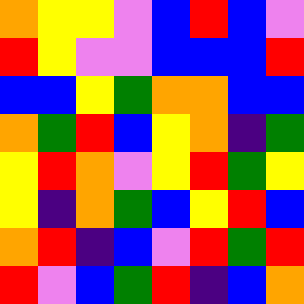[["orange", "yellow", "yellow", "violet", "blue", "red", "blue", "violet"], ["red", "yellow", "violet", "violet", "blue", "blue", "blue", "red"], ["blue", "blue", "yellow", "green", "orange", "orange", "blue", "blue"], ["orange", "green", "red", "blue", "yellow", "orange", "indigo", "green"], ["yellow", "red", "orange", "violet", "yellow", "red", "green", "yellow"], ["yellow", "indigo", "orange", "green", "blue", "yellow", "red", "blue"], ["orange", "red", "indigo", "blue", "violet", "red", "green", "red"], ["red", "violet", "blue", "green", "red", "indigo", "blue", "orange"]]